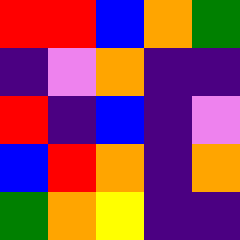[["red", "red", "blue", "orange", "green"], ["indigo", "violet", "orange", "indigo", "indigo"], ["red", "indigo", "blue", "indigo", "violet"], ["blue", "red", "orange", "indigo", "orange"], ["green", "orange", "yellow", "indigo", "indigo"]]